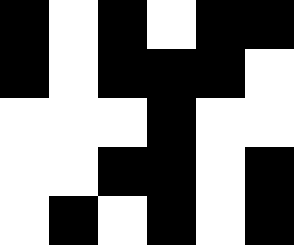[["black", "white", "black", "white", "black", "black"], ["black", "white", "black", "black", "black", "white"], ["white", "white", "white", "black", "white", "white"], ["white", "white", "black", "black", "white", "black"], ["white", "black", "white", "black", "white", "black"]]